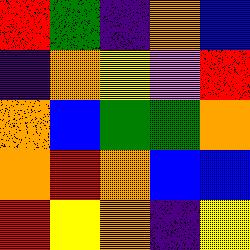[["red", "green", "indigo", "orange", "blue"], ["indigo", "orange", "yellow", "violet", "red"], ["orange", "blue", "green", "green", "orange"], ["orange", "red", "orange", "blue", "blue"], ["red", "yellow", "orange", "indigo", "yellow"]]